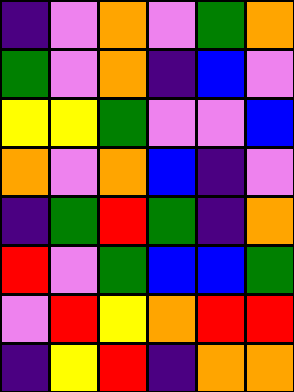[["indigo", "violet", "orange", "violet", "green", "orange"], ["green", "violet", "orange", "indigo", "blue", "violet"], ["yellow", "yellow", "green", "violet", "violet", "blue"], ["orange", "violet", "orange", "blue", "indigo", "violet"], ["indigo", "green", "red", "green", "indigo", "orange"], ["red", "violet", "green", "blue", "blue", "green"], ["violet", "red", "yellow", "orange", "red", "red"], ["indigo", "yellow", "red", "indigo", "orange", "orange"]]